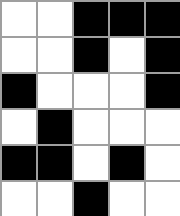[["white", "white", "black", "black", "black"], ["white", "white", "black", "white", "black"], ["black", "white", "white", "white", "black"], ["white", "black", "white", "white", "white"], ["black", "black", "white", "black", "white"], ["white", "white", "black", "white", "white"]]